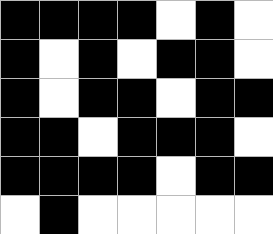[["black", "black", "black", "black", "white", "black", "white"], ["black", "white", "black", "white", "black", "black", "white"], ["black", "white", "black", "black", "white", "black", "black"], ["black", "black", "white", "black", "black", "black", "white"], ["black", "black", "black", "black", "white", "black", "black"], ["white", "black", "white", "white", "white", "white", "white"]]